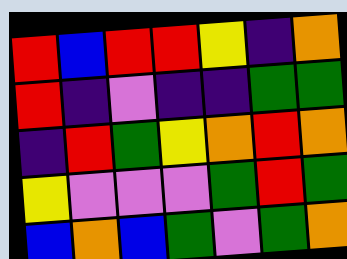[["red", "blue", "red", "red", "yellow", "indigo", "orange"], ["red", "indigo", "violet", "indigo", "indigo", "green", "green"], ["indigo", "red", "green", "yellow", "orange", "red", "orange"], ["yellow", "violet", "violet", "violet", "green", "red", "green"], ["blue", "orange", "blue", "green", "violet", "green", "orange"]]